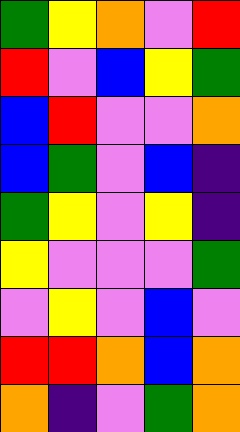[["green", "yellow", "orange", "violet", "red"], ["red", "violet", "blue", "yellow", "green"], ["blue", "red", "violet", "violet", "orange"], ["blue", "green", "violet", "blue", "indigo"], ["green", "yellow", "violet", "yellow", "indigo"], ["yellow", "violet", "violet", "violet", "green"], ["violet", "yellow", "violet", "blue", "violet"], ["red", "red", "orange", "blue", "orange"], ["orange", "indigo", "violet", "green", "orange"]]